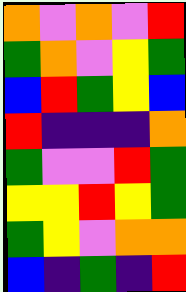[["orange", "violet", "orange", "violet", "red"], ["green", "orange", "violet", "yellow", "green"], ["blue", "red", "green", "yellow", "blue"], ["red", "indigo", "indigo", "indigo", "orange"], ["green", "violet", "violet", "red", "green"], ["yellow", "yellow", "red", "yellow", "green"], ["green", "yellow", "violet", "orange", "orange"], ["blue", "indigo", "green", "indigo", "red"]]